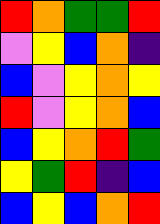[["red", "orange", "green", "green", "red"], ["violet", "yellow", "blue", "orange", "indigo"], ["blue", "violet", "yellow", "orange", "yellow"], ["red", "violet", "yellow", "orange", "blue"], ["blue", "yellow", "orange", "red", "green"], ["yellow", "green", "red", "indigo", "blue"], ["blue", "yellow", "blue", "orange", "red"]]